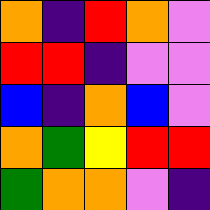[["orange", "indigo", "red", "orange", "violet"], ["red", "red", "indigo", "violet", "violet"], ["blue", "indigo", "orange", "blue", "violet"], ["orange", "green", "yellow", "red", "red"], ["green", "orange", "orange", "violet", "indigo"]]